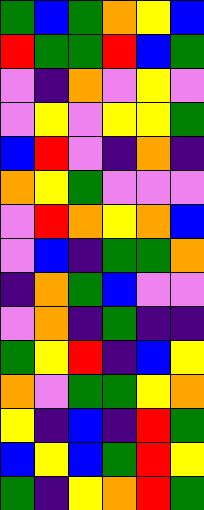[["green", "blue", "green", "orange", "yellow", "blue"], ["red", "green", "green", "red", "blue", "green"], ["violet", "indigo", "orange", "violet", "yellow", "violet"], ["violet", "yellow", "violet", "yellow", "yellow", "green"], ["blue", "red", "violet", "indigo", "orange", "indigo"], ["orange", "yellow", "green", "violet", "violet", "violet"], ["violet", "red", "orange", "yellow", "orange", "blue"], ["violet", "blue", "indigo", "green", "green", "orange"], ["indigo", "orange", "green", "blue", "violet", "violet"], ["violet", "orange", "indigo", "green", "indigo", "indigo"], ["green", "yellow", "red", "indigo", "blue", "yellow"], ["orange", "violet", "green", "green", "yellow", "orange"], ["yellow", "indigo", "blue", "indigo", "red", "green"], ["blue", "yellow", "blue", "green", "red", "yellow"], ["green", "indigo", "yellow", "orange", "red", "green"]]